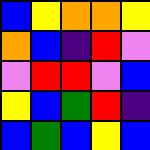[["blue", "yellow", "orange", "orange", "yellow"], ["orange", "blue", "indigo", "red", "violet"], ["violet", "red", "red", "violet", "blue"], ["yellow", "blue", "green", "red", "indigo"], ["blue", "green", "blue", "yellow", "blue"]]